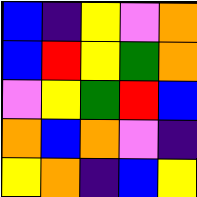[["blue", "indigo", "yellow", "violet", "orange"], ["blue", "red", "yellow", "green", "orange"], ["violet", "yellow", "green", "red", "blue"], ["orange", "blue", "orange", "violet", "indigo"], ["yellow", "orange", "indigo", "blue", "yellow"]]